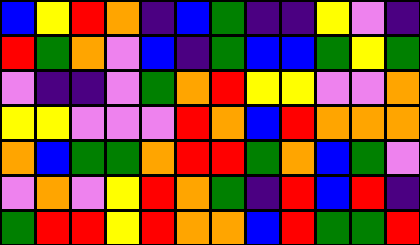[["blue", "yellow", "red", "orange", "indigo", "blue", "green", "indigo", "indigo", "yellow", "violet", "indigo"], ["red", "green", "orange", "violet", "blue", "indigo", "green", "blue", "blue", "green", "yellow", "green"], ["violet", "indigo", "indigo", "violet", "green", "orange", "red", "yellow", "yellow", "violet", "violet", "orange"], ["yellow", "yellow", "violet", "violet", "violet", "red", "orange", "blue", "red", "orange", "orange", "orange"], ["orange", "blue", "green", "green", "orange", "red", "red", "green", "orange", "blue", "green", "violet"], ["violet", "orange", "violet", "yellow", "red", "orange", "green", "indigo", "red", "blue", "red", "indigo"], ["green", "red", "red", "yellow", "red", "orange", "orange", "blue", "red", "green", "green", "red"]]